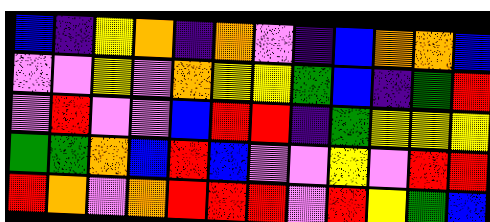[["blue", "indigo", "yellow", "orange", "indigo", "orange", "violet", "indigo", "blue", "orange", "orange", "blue"], ["violet", "violet", "yellow", "violet", "orange", "yellow", "yellow", "green", "blue", "indigo", "green", "red"], ["violet", "red", "violet", "violet", "blue", "red", "red", "indigo", "green", "yellow", "yellow", "yellow"], ["green", "green", "orange", "blue", "red", "blue", "violet", "violet", "yellow", "violet", "red", "red"], ["red", "orange", "violet", "orange", "red", "red", "red", "violet", "red", "yellow", "green", "blue"]]